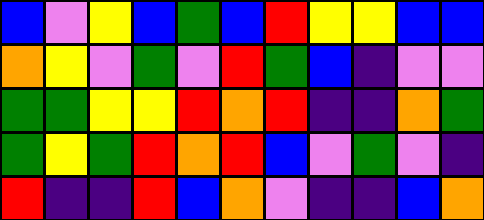[["blue", "violet", "yellow", "blue", "green", "blue", "red", "yellow", "yellow", "blue", "blue"], ["orange", "yellow", "violet", "green", "violet", "red", "green", "blue", "indigo", "violet", "violet"], ["green", "green", "yellow", "yellow", "red", "orange", "red", "indigo", "indigo", "orange", "green"], ["green", "yellow", "green", "red", "orange", "red", "blue", "violet", "green", "violet", "indigo"], ["red", "indigo", "indigo", "red", "blue", "orange", "violet", "indigo", "indigo", "blue", "orange"]]